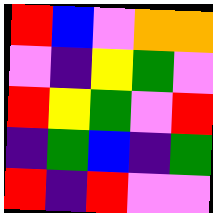[["red", "blue", "violet", "orange", "orange"], ["violet", "indigo", "yellow", "green", "violet"], ["red", "yellow", "green", "violet", "red"], ["indigo", "green", "blue", "indigo", "green"], ["red", "indigo", "red", "violet", "violet"]]